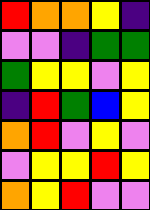[["red", "orange", "orange", "yellow", "indigo"], ["violet", "violet", "indigo", "green", "green"], ["green", "yellow", "yellow", "violet", "yellow"], ["indigo", "red", "green", "blue", "yellow"], ["orange", "red", "violet", "yellow", "violet"], ["violet", "yellow", "yellow", "red", "yellow"], ["orange", "yellow", "red", "violet", "violet"]]